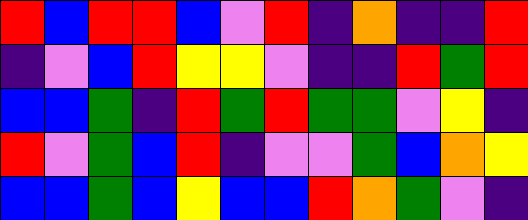[["red", "blue", "red", "red", "blue", "violet", "red", "indigo", "orange", "indigo", "indigo", "red"], ["indigo", "violet", "blue", "red", "yellow", "yellow", "violet", "indigo", "indigo", "red", "green", "red"], ["blue", "blue", "green", "indigo", "red", "green", "red", "green", "green", "violet", "yellow", "indigo"], ["red", "violet", "green", "blue", "red", "indigo", "violet", "violet", "green", "blue", "orange", "yellow"], ["blue", "blue", "green", "blue", "yellow", "blue", "blue", "red", "orange", "green", "violet", "indigo"]]